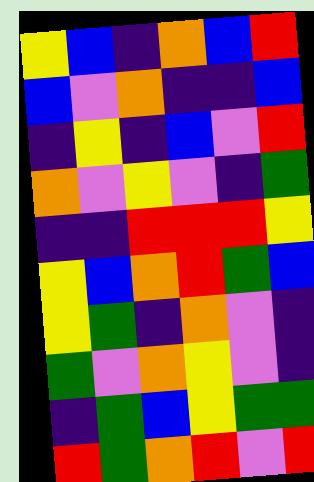[["yellow", "blue", "indigo", "orange", "blue", "red"], ["blue", "violet", "orange", "indigo", "indigo", "blue"], ["indigo", "yellow", "indigo", "blue", "violet", "red"], ["orange", "violet", "yellow", "violet", "indigo", "green"], ["indigo", "indigo", "red", "red", "red", "yellow"], ["yellow", "blue", "orange", "red", "green", "blue"], ["yellow", "green", "indigo", "orange", "violet", "indigo"], ["green", "violet", "orange", "yellow", "violet", "indigo"], ["indigo", "green", "blue", "yellow", "green", "green"], ["red", "green", "orange", "red", "violet", "red"]]